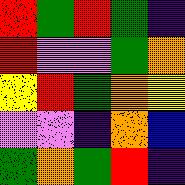[["red", "green", "red", "green", "indigo"], ["red", "violet", "violet", "green", "orange"], ["yellow", "red", "green", "orange", "yellow"], ["violet", "violet", "indigo", "orange", "blue"], ["green", "orange", "green", "red", "indigo"]]